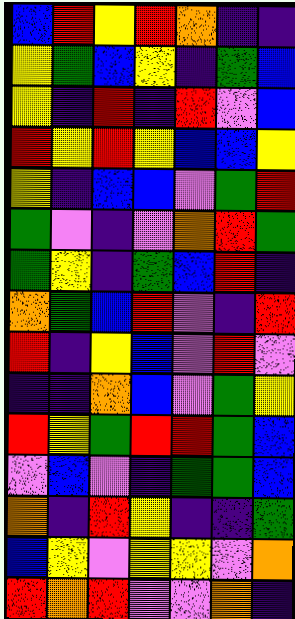[["blue", "red", "yellow", "red", "orange", "indigo", "indigo"], ["yellow", "green", "blue", "yellow", "indigo", "green", "blue"], ["yellow", "indigo", "red", "indigo", "red", "violet", "blue"], ["red", "yellow", "red", "yellow", "blue", "blue", "yellow"], ["yellow", "indigo", "blue", "blue", "violet", "green", "red"], ["green", "violet", "indigo", "violet", "orange", "red", "green"], ["green", "yellow", "indigo", "green", "blue", "red", "indigo"], ["orange", "green", "blue", "red", "violet", "indigo", "red"], ["red", "indigo", "yellow", "blue", "violet", "red", "violet"], ["indigo", "indigo", "orange", "blue", "violet", "green", "yellow"], ["red", "yellow", "green", "red", "red", "green", "blue"], ["violet", "blue", "violet", "indigo", "green", "green", "blue"], ["orange", "indigo", "red", "yellow", "indigo", "indigo", "green"], ["blue", "yellow", "violet", "yellow", "yellow", "violet", "orange"], ["red", "orange", "red", "violet", "violet", "orange", "indigo"]]